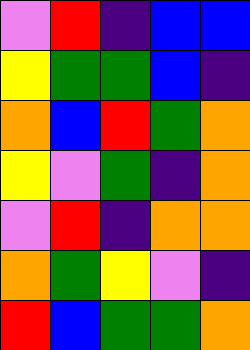[["violet", "red", "indigo", "blue", "blue"], ["yellow", "green", "green", "blue", "indigo"], ["orange", "blue", "red", "green", "orange"], ["yellow", "violet", "green", "indigo", "orange"], ["violet", "red", "indigo", "orange", "orange"], ["orange", "green", "yellow", "violet", "indigo"], ["red", "blue", "green", "green", "orange"]]